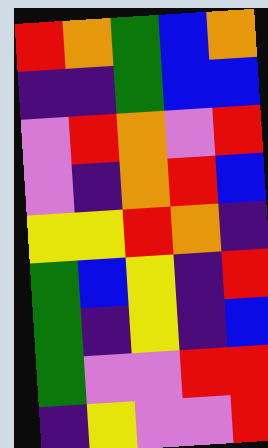[["red", "orange", "green", "blue", "orange"], ["indigo", "indigo", "green", "blue", "blue"], ["violet", "red", "orange", "violet", "red"], ["violet", "indigo", "orange", "red", "blue"], ["yellow", "yellow", "red", "orange", "indigo"], ["green", "blue", "yellow", "indigo", "red"], ["green", "indigo", "yellow", "indigo", "blue"], ["green", "violet", "violet", "red", "red"], ["indigo", "yellow", "violet", "violet", "red"]]